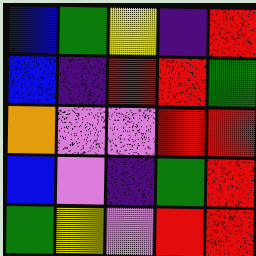[["blue", "green", "yellow", "indigo", "red"], ["blue", "indigo", "red", "red", "green"], ["orange", "violet", "violet", "red", "red"], ["blue", "violet", "indigo", "green", "red"], ["green", "yellow", "violet", "red", "red"]]